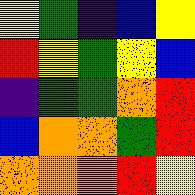[["yellow", "green", "indigo", "blue", "yellow"], ["red", "yellow", "green", "yellow", "blue"], ["indigo", "green", "green", "orange", "red"], ["blue", "orange", "orange", "green", "red"], ["orange", "orange", "orange", "red", "yellow"]]